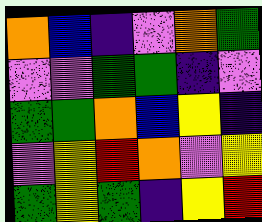[["orange", "blue", "indigo", "violet", "orange", "green"], ["violet", "violet", "green", "green", "indigo", "violet"], ["green", "green", "orange", "blue", "yellow", "indigo"], ["violet", "yellow", "red", "orange", "violet", "yellow"], ["green", "yellow", "green", "indigo", "yellow", "red"]]